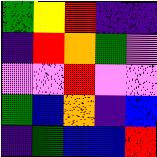[["green", "yellow", "red", "indigo", "indigo"], ["indigo", "red", "orange", "green", "violet"], ["violet", "violet", "red", "violet", "violet"], ["green", "blue", "orange", "indigo", "blue"], ["indigo", "green", "blue", "blue", "red"]]